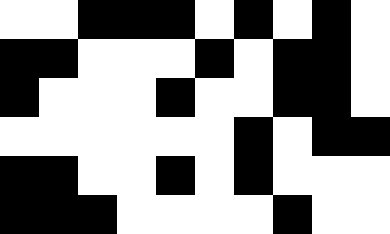[["white", "white", "black", "black", "black", "white", "black", "white", "black", "white"], ["black", "black", "white", "white", "white", "black", "white", "black", "black", "white"], ["black", "white", "white", "white", "black", "white", "white", "black", "black", "white"], ["white", "white", "white", "white", "white", "white", "black", "white", "black", "black"], ["black", "black", "white", "white", "black", "white", "black", "white", "white", "white"], ["black", "black", "black", "white", "white", "white", "white", "black", "white", "white"]]